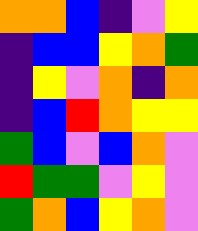[["orange", "orange", "blue", "indigo", "violet", "yellow"], ["indigo", "blue", "blue", "yellow", "orange", "green"], ["indigo", "yellow", "violet", "orange", "indigo", "orange"], ["indigo", "blue", "red", "orange", "yellow", "yellow"], ["green", "blue", "violet", "blue", "orange", "violet"], ["red", "green", "green", "violet", "yellow", "violet"], ["green", "orange", "blue", "yellow", "orange", "violet"]]